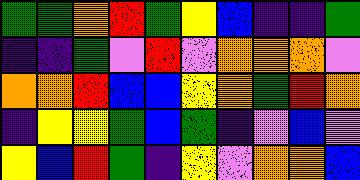[["green", "green", "orange", "red", "green", "yellow", "blue", "indigo", "indigo", "green"], ["indigo", "indigo", "green", "violet", "red", "violet", "orange", "orange", "orange", "violet"], ["orange", "orange", "red", "blue", "blue", "yellow", "orange", "green", "red", "orange"], ["indigo", "yellow", "yellow", "green", "blue", "green", "indigo", "violet", "blue", "violet"], ["yellow", "blue", "red", "green", "indigo", "yellow", "violet", "orange", "orange", "blue"]]